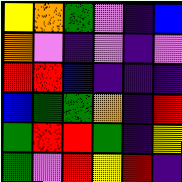[["yellow", "orange", "green", "violet", "indigo", "blue"], ["orange", "violet", "indigo", "violet", "indigo", "violet"], ["red", "red", "blue", "indigo", "indigo", "indigo"], ["blue", "green", "green", "orange", "indigo", "red"], ["green", "red", "red", "green", "indigo", "yellow"], ["green", "violet", "red", "yellow", "red", "indigo"]]